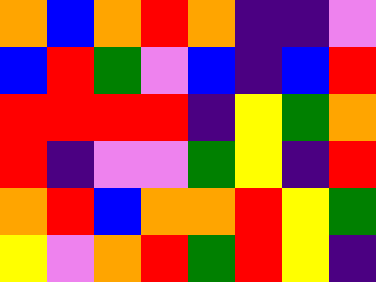[["orange", "blue", "orange", "red", "orange", "indigo", "indigo", "violet"], ["blue", "red", "green", "violet", "blue", "indigo", "blue", "red"], ["red", "red", "red", "red", "indigo", "yellow", "green", "orange"], ["red", "indigo", "violet", "violet", "green", "yellow", "indigo", "red"], ["orange", "red", "blue", "orange", "orange", "red", "yellow", "green"], ["yellow", "violet", "orange", "red", "green", "red", "yellow", "indigo"]]